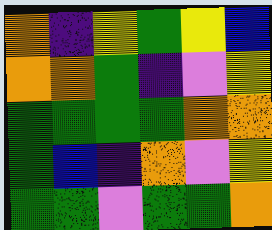[["orange", "indigo", "yellow", "green", "yellow", "blue"], ["orange", "orange", "green", "indigo", "violet", "yellow"], ["green", "green", "green", "green", "orange", "orange"], ["green", "blue", "indigo", "orange", "violet", "yellow"], ["green", "green", "violet", "green", "green", "orange"]]